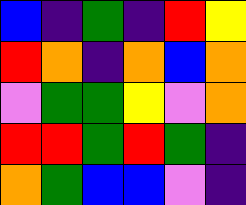[["blue", "indigo", "green", "indigo", "red", "yellow"], ["red", "orange", "indigo", "orange", "blue", "orange"], ["violet", "green", "green", "yellow", "violet", "orange"], ["red", "red", "green", "red", "green", "indigo"], ["orange", "green", "blue", "blue", "violet", "indigo"]]